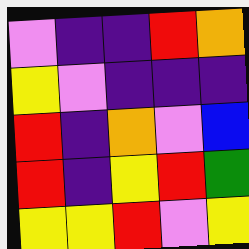[["violet", "indigo", "indigo", "red", "orange"], ["yellow", "violet", "indigo", "indigo", "indigo"], ["red", "indigo", "orange", "violet", "blue"], ["red", "indigo", "yellow", "red", "green"], ["yellow", "yellow", "red", "violet", "yellow"]]